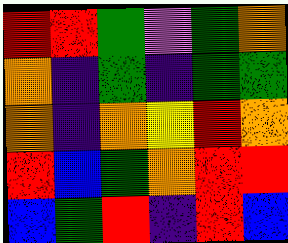[["red", "red", "green", "violet", "green", "orange"], ["orange", "indigo", "green", "indigo", "green", "green"], ["orange", "indigo", "orange", "yellow", "red", "orange"], ["red", "blue", "green", "orange", "red", "red"], ["blue", "green", "red", "indigo", "red", "blue"]]